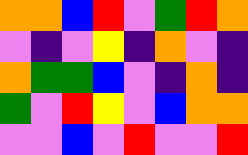[["orange", "orange", "blue", "red", "violet", "green", "red", "orange"], ["violet", "indigo", "violet", "yellow", "indigo", "orange", "violet", "indigo"], ["orange", "green", "green", "blue", "violet", "indigo", "orange", "indigo"], ["green", "violet", "red", "yellow", "violet", "blue", "orange", "orange"], ["violet", "violet", "blue", "violet", "red", "violet", "violet", "red"]]